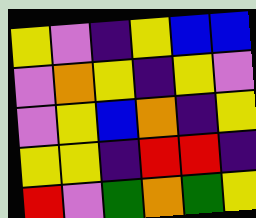[["yellow", "violet", "indigo", "yellow", "blue", "blue"], ["violet", "orange", "yellow", "indigo", "yellow", "violet"], ["violet", "yellow", "blue", "orange", "indigo", "yellow"], ["yellow", "yellow", "indigo", "red", "red", "indigo"], ["red", "violet", "green", "orange", "green", "yellow"]]